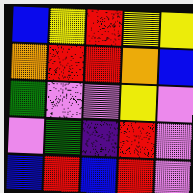[["blue", "yellow", "red", "yellow", "yellow"], ["orange", "red", "red", "orange", "blue"], ["green", "violet", "violet", "yellow", "violet"], ["violet", "green", "indigo", "red", "violet"], ["blue", "red", "blue", "red", "violet"]]